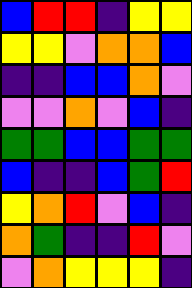[["blue", "red", "red", "indigo", "yellow", "yellow"], ["yellow", "yellow", "violet", "orange", "orange", "blue"], ["indigo", "indigo", "blue", "blue", "orange", "violet"], ["violet", "violet", "orange", "violet", "blue", "indigo"], ["green", "green", "blue", "blue", "green", "green"], ["blue", "indigo", "indigo", "blue", "green", "red"], ["yellow", "orange", "red", "violet", "blue", "indigo"], ["orange", "green", "indigo", "indigo", "red", "violet"], ["violet", "orange", "yellow", "yellow", "yellow", "indigo"]]